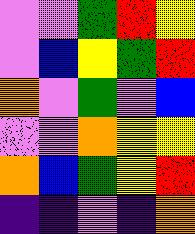[["violet", "violet", "green", "red", "yellow"], ["violet", "blue", "yellow", "green", "red"], ["orange", "violet", "green", "violet", "blue"], ["violet", "violet", "orange", "yellow", "yellow"], ["orange", "blue", "green", "yellow", "red"], ["indigo", "indigo", "violet", "indigo", "orange"]]